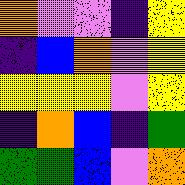[["orange", "violet", "violet", "indigo", "yellow"], ["indigo", "blue", "orange", "violet", "yellow"], ["yellow", "yellow", "yellow", "violet", "yellow"], ["indigo", "orange", "blue", "indigo", "green"], ["green", "green", "blue", "violet", "orange"]]